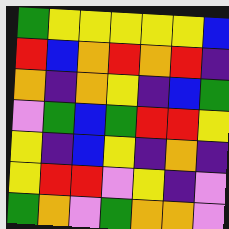[["green", "yellow", "yellow", "yellow", "yellow", "yellow", "blue"], ["red", "blue", "orange", "red", "orange", "red", "indigo"], ["orange", "indigo", "orange", "yellow", "indigo", "blue", "green"], ["violet", "green", "blue", "green", "red", "red", "yellow"], ["yellow", "indigo", "blue", "yellow", "indigo", "orange", "indigo"], ["yellow", "red", "red", "violet", "yellow", "indigo", "violet"], ["green", "orange", "violet", "green", "orange", "orange", "violet"]]